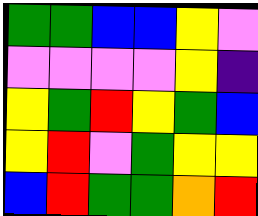[["green", "green", "blue", "blue", "yellow", "violet"], ["violet", "violet", "violet", "violet", "yellow", "indigo"], ["yellow", "green", "red", "yellow", "green", "blue"], ["yellow", "red", "violet", "green", "yellow", "yellow"], ["blue", "red", "green", "green", "orange", "red"]]